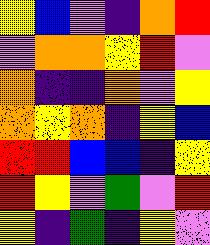[["yellow", "blue", "violet", "indigo", "orange", "red"], ["violet", "orange", "orange", "yellow", "red", "violet"], ["orange", "indigo", "indigo", "orange", "violet", "yellow"], ["orange", "yellow", "orange", "indigo", "yellow", "blue"], ["red", "red", "blue", "blue", "indigo", "yellow"], ["red", "yellow", "violet", "green", "violet", "red"], ["yellow", "indigo", "green", "indigo", "yellow", "violet"]]